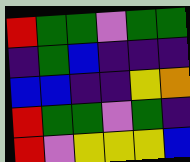[["red", "green", "green", "violet", "green", "green"], ["indigo", "green", "blue", "indigo", "indigo", "indigo"], ["blue", "blue", "indigo", "indigo", "yellow", "orange"], ["red", "green", "green", "violet", "green", "indigo"], ["red", "violet", "yellow", "yellow", "yellow", "blue"]]